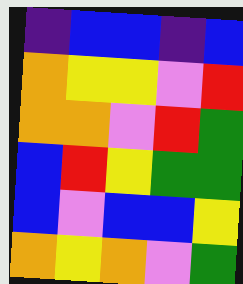[["indigo", "blue", "blue", "indigo", "blue"], ["orange", "yellow", "yellow", "violet", "red"], ["orange", "orange", "violet", "red", "green"], ["blue", "red", "yellow", "green", "green"], ["blue", "violet", "blue", "blue", "yellow"], ["orange", "yellow", "orange", "violet", "green"]]